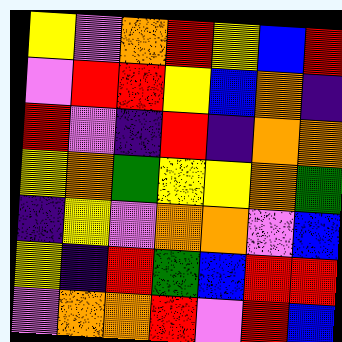[["yellow", "violet", "orange", "red", "yellow", "blue", "red"], ["violet", "red", "red", "yellow", "blue", "orange", "indigo"], ["red", "violet", "indigo", "red", "indigo", "orange", "orange"], ["yellow", "orange", "green", "yellow", "yellow", "orange", "green"], ["indigo", "yellow", "violet", "orange", "orange", "violet", "blue"], ["yellow", "indigo", "red", "green", "blue", "red", "red"], ["violet", "orange", "orange", "red", "violet", "red", "blue"]]